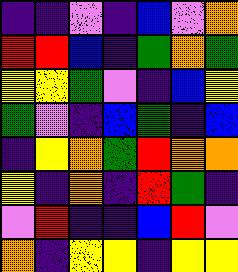[["indigo", "indigo", "violet", "indigo", "blue", "violet", "orange"], ["red", "red", "blue", "indigo", "green", "orange", "green"], ["yellow", "yellow", "green", "violet", "indigo", "blue", "yellow"], ["green", "violet", "indigo", "blue", "green", "indigo", "blue"], ["indigo", "yellow", "orange", "green", "red", "orange", "orange"], ["yellow", "indigo", "orange", "indigo", "red", "green", "indigo"], ["violet", "red", "indigo", "indigo", "blue", "red", "violet"], ["orange", "indigo", "yellow", "yellow", "indigo", "yellow", "yellow"]]